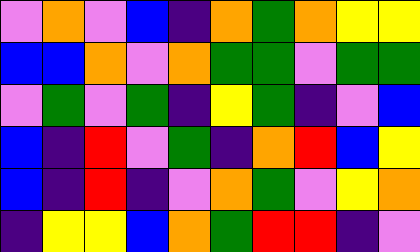[["violet", "orange", "violet", "blue", "indigo", "orange", "green", "orange", "yellow", "yellow"], ["blue", "blue", "orange", "violet", "orange", "green", "green", "violet", "green", "green"], ["violet", "green", "violet", "green", "indigo", "yellow", "green", "indigo", "violet", "blue"], ["blue", "indigo", "red", "violet", "green", "indigo", "orange", "red", "blue", "yellow"], ["blue", "indigo", "red", "indigo", "violet", "orange", "green", "violet", "yellow", "orange"], ["indigo", "yellow", "yellow", "blue", "orange", "green", "red", "red", "indigo", "violet"]]